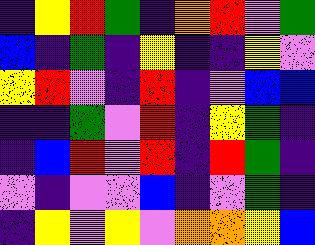[["indigo", "yellow", "red", "green", "indigo", "orange", "red", "violet", "green"], ["blue", "indigo", "green", "indigo", "yellow", "indigo", "indigo", "yellow", "violet"], ["yellow", "red", "violet", "indigo", "red", "indigo", "violet", "blue", "blue"], ["indigo", "indigo", "green", "violet", "red", "indigo", "yellow", "green", "indigo"], ["indigo", "blue", "red", "violet", "red", "indigo", "red", "green", "indigo"], ["violet", "indigo", "violet", "violet", "blue", "indigo", "violet", "green", "indigo"], ["indigo", "yellow", "violet", "yellow", "violet", "orange", "orange", "yellow", "blue"]]